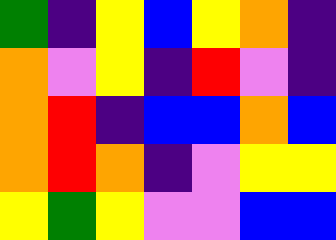[["green", "indigo", "yellow", "blue", "yellow", "orange", "indigo"], ["orange", "violet", "yellow", "indigo", "red", "violet", "indigo"], ["orange", "red", "indigo", "blue", "blue", "orange", "blue"], ["orange", "red", "orange", "indigo", "violet", "yellow", "yellow"], ["yellow", "green", "yellow", "violet", "violet", "blue", "blue"]]